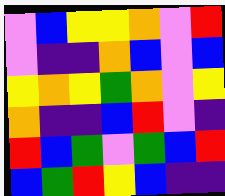[["violet", "blue", "yellow", "yellow", "orange", "violet", "red"], ["violet", "indigo", "indigo", "orange", "blue", "violet", "blue"], ["yellow", "orange", "yellow", "green", "orange", "violet", "yellow"], ["orange", "indigo", "indigo", "blue", "red", "violet", "indigo"], ["red", "blue", "green", "violet", "green", "blue", "red"], ["blue", "green", "red", "yellow", "blue", "indigo", "indigo"]]